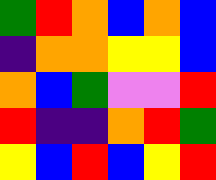[["green", "red", "orange", "blue", "orange", "blue"], ["indigo", "orange", "orange", "yellow", "yellow", "blue"], ["orange", "blue", "green", "violet", "violet", "red"], ["red", "indigo", "indigo", "orange", "red", "green"], ["yellow", "blue", "red", "blue", "yellow", "red"]]